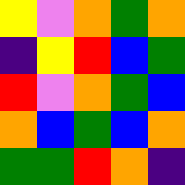[["yellow", "violet", "orange", "green", "orange"], ["indigo", "yellow", "red", "blue", "green"], ["red", "violet", "orange", "green", "blue"], ["orange", "blue", "green", "blue", "orange"], ["green", "green", "red", "orange", "indigo"]]